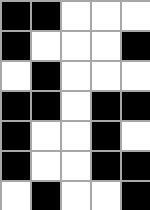[["black", "black", "white", "white", "white"], ["black", "white", "white", "white", "black"], ["white", "black", "white", "white", "white"], ["black", "black", "white", "black", "black"], ["black", "white", "white", "black", "white"], ["black", "white", "white", "black", "black"], ["white", "black", "white", "white", "black"]]